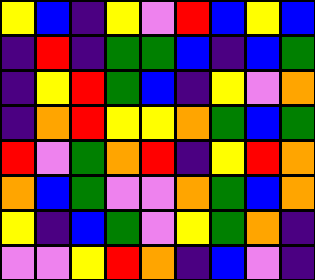[["yellow", "blue", "indigo", "yellow", "violet", "red", "blue", "yellow", "blue"], ["indigo", "red", "indigo", "green", "green", "blue", "indigo", "blue", "green"], ["indigo", "yellow", "red", "green", "blue", "indigo", "yellow", "violet", "orange"], ["indigo", "orange", "red", "yellow", "yellow", "orange", "green", "blue", "green"], ["red", "violet", "green", "orange", "red", "indigo", "yellow", "red", "orange"], ["orange", "blue", "green", "violet", "violet", "orange", "green", "blue", "orange"], ["yellow", "indigo", "blue", "green", "violet", "yellow", "green", "orange", "indigo"], ["violet", "violet", "yellow", "red", "orange", "indigo", "blue", "violet", "indigo"]]